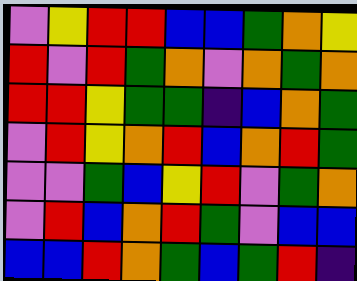[["violet", "yellow", "red", "red", "blue", "blue", "green", "orange", "yellow"], ["red", "violet", "red", "green", "orange", "violet", "orange", "green", "orange"], ["red", "red", "yellow", "green", "green", "indigo", "blue", "orange", "green"], ["violet", "red", "yellow", "orange", "red", "blue", "orange", "red", "green"], ["violet", "violet", "green", "blue", "yellow", "red", "violet", "green", "orange"], ["violet", "red", "blue", "orange", "red", "green", "violet", "blue", "blue"], ["blue", "blue", "red", "orange", "green", "blue", "green", "red", "indigo"]]